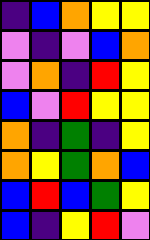[["indigo", "blue", "orange", "yellow", "yellow"], ["violet", "indigo", "violet", "blue", "orange"], ["violet", "orange", "indigo", "red", "yellow"], ["blue", "violet", "red", "yellow", "yellow"], ["orange", "indigo", "green", "indigo", "yellow"], ["orange", "yellow", "green", "orange", "blue"], ["blue", "red", "blue", "green", "yellow"], ["blue", "indigo", "yellow", "red", "violet"]]